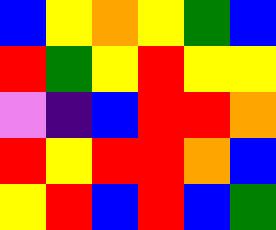[["blue", "yellow", "orange", "yellow", "green", "blue"], ["red", "green", "yellow", "red", "yellow", "yellow"], ["violet", "indigo", "blue", "red", "red", "orange"], ["red", "yellow", "red", "red", "orange", "blue"], ["yellow", "red", "blue", "red", "blue", "green"]]